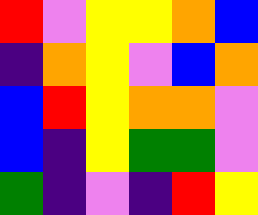[["red", "violet", "yellow", "yellow", "orange", "blue"], ["indigo", "orange", "yellow", "violet", "blue", "orange"], ["blue", "red", "yellow", "orange", "orange", "violet"], ["blue", "indigo", "yellow", "green", "green", "violet"], ["green", "indigo", "violet", "indigo", "red", "yellow"]]